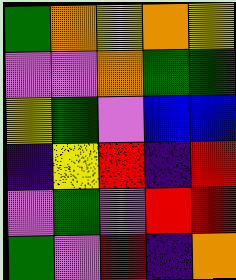[["green", "orange", "yellow", "orange", "yellow"], ["violet", "violet", "orange", "green", "green"], ["yellow", "green", "violet", "blue", "blue"], ["indigo", "yellow", "red", "indigo", "red"], ["violet", "green", "violet", "red", "red"], ["green", "violet", "red", "indigo", "orange"]]